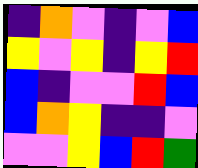[["indigo", "orange", "violet", "indigo", "violet", "blue"], ["yellow", "violet", "yellow", "indigo", "yellow", "red"], ["blue", "indigo", "violet", "violet", "red", "blue"], ["blue", "orange", "yellow", "indigo", "indigo", "violet"], ["violet", "violet", "yellow", "blue", "red", "green"]]